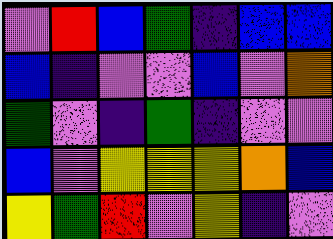[["violet", "red", "blue", "green", "indigo", "blue", "blue"], ["blue", "indigo", "violet", "violet", "blue", "violet", "orange"], ["green", "violet", "indigo", "green", "indigo", "violet", "violet"], ["blue", "violet", "yellow", "yellow", "yellow", "orange", "blue"], ["yellow", "green", "red", "violet", "yellow", "indigo", "violet"]]